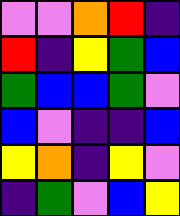[["violet", "violet", "orange", "red", "indigo"], ["red", "indigo", "yellow", "green", "blue"], ["green", "blue", "blue", "green", "violet"], ["blue", "violet", "indigo", "indigo", "blue"], ["yellow", "orange", "indigo", "yellow", "violet"], ["indigo", "green", "violet", "blue", "yellow"]]